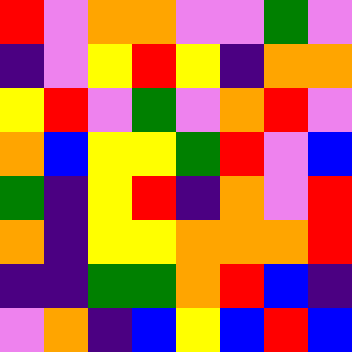[["red", "violet", "orange", "orange", "violet", "violet", "green", "violet"], ["indigo", "violet", "yellow", "red", "yellow", "indigo", "orange", "orange"], ["yellow", "red", "violet", "green", "violet", "orange", "red", "violet"], ["orange", "blue", "yellow", "yellow", "green", "red", "violet", "blue"], ["green", "indigo", "yellow", "red", "indigo", "orange", "violet", "red"], ["orange", "indigo", "yellow", "yellow", "orange", "orange", "orange", "red"], ["indigo", "indigo", "green", "green", "orange", "red", "blue", "indigo"], ["violet", "orange", "indigo", "blue", "yellow", "blue", "red", "blue"]]